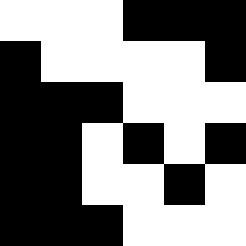[["white", "white", "white", "black", "black", "black"], ["black", "white", "white", "white", "white", "black"], ["black", "black", "black", "white", "white", "white"], ["black", "black", "white", "black", "white", "black"], ["black", "black", "white", "white", "black", "white"], ["black", "black", "black", "white", "white", "white"]]